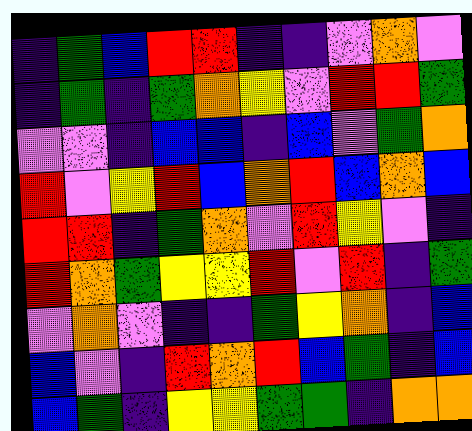[["indigo", "green", "blue", "red", "red", "indigo", "indigo", "violet", "orange", "violet"], ["indigo", "green", "indigo", "green", "orange", "yellow", "violet", "red", "red", "green"], ["violet", "violet", "indigo", "blue", "blue", "indigo", "blue", "violet", "green", "orange"], ["red", "violet", "yellow", "red", "blue", "orange", "red", "blue", "orange", "blue"], ["red", "red", "indigo", "green", "orange", "violet", "red", "yellow", "violet", "indigo"], ["red", "orange", "green", "yellow", "yellow", "red", "violet", "red", "indigo", "green"], ["violet", "orange", "violet", "indigo", "indigo", "green", "yellow", "orange", "indigo", "blue"], ["blue", "violet", "indigo", "red", "orange", "red", "blue", "green", "indigo", "blue"], ["blue", "green", "indigo", "yellow", "yellow", "green", "green", "indigo", "orange", "orange"]]